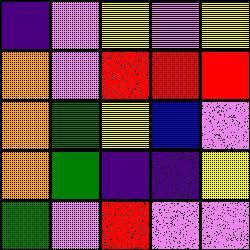[["indigo", "violet", "yellow", "violet", "yellow"], ["orange", "violet", "red", "red", "red"], ["orange", "green", "yellow", "blue", "violet"], ["orange", "green", "indigo", "indigo", "yellow"], ["green", "violet", "red", "violet", "violet"]]